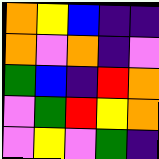[["orange", "yellow", "blue", "indigo", "indigo"], ["orange", "violet", "orange", "indigo", "violet"], ["green", "blue", "indigo", "red", "orange"], ["violet", "green", "red", "yellow", "orange"], ["violet", "yellow", "violet", "green", "indigo"]]